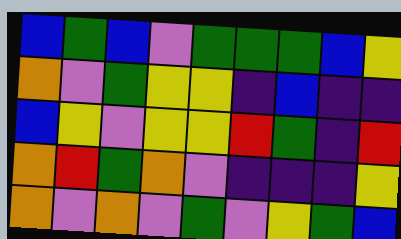[["blue", "green", "blue", "violet", "green", "green", "green", "blue", "yellow"], ["orange", "violet", "green", "yellow", "yellow", "indigo", "blue", "indigo", "indigo"], ["blue", "yellow", "violet", "yellow", "yellow", "red", "green", "indigo", "red"], ["orange", "red", "green", "orange", "violet", "indigo", "indigo", "indigo", "yellow"], ["orange", "violet", "orange", "violet", "green", "violet", "yellow", "green", "blue"]]